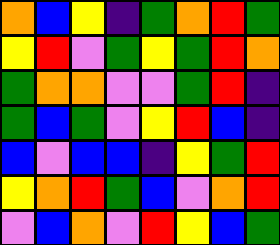[["orange", "blue", "yellow", "indigo", "green", "orange", "red", "green"], ["yellow", "red", "violet", "green", "yellow", "green", "red", "orange"], ["green", "orange", "orange", "violet", "violet", "green", "red", "indigo"], ["green", "blue", "green", "violet", "yellow", "red", "blue", "indigo"], ["blue", "violet", "blue", "blue", "indigo", "yellow", "green", "red"], ["yellow", "orange", "red", "green", "blue", "violet", "orange", "red"], ["violet", "blue", "orange", "violet", "red", "yellow", "blue", "green"]]